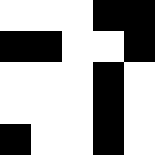[["white", "white", "white", "black", "black"], ["black", "black", "white", "white", "black"], ["white", "white", "white", "black", "white"], ["white", "white", "white", "black", "white"], ["black", "white", "white", "black", "white"]]